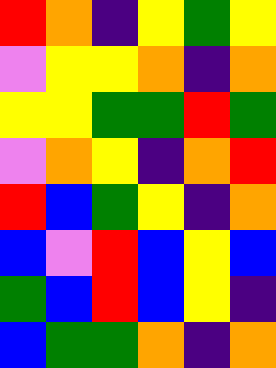[["red", "orange", "indigo", "yellow", "green", "yellow"], ["violet", "yellow", "yellow", "orange", "indigo", "orange"], ["yellow", "yellow", "green", "green", "red", "green"], ["violet", "orange", "yellow", "indigo", "orange", "red"], ["red", "blue", "green", "yellow", "indigo", "orange"], ["blue", "violet", "red", "blue", "yellow", "blue"], ["green", "blue", "red", "blue", "yellow", "indigo"], ["blue", "green", "green", "orange", "indigo", "orange"]]